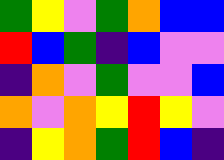[["green", "yellow", "violet", "green", "orange", "blue", "blue"], ["red", "blue", "green", "indigo", "blue", "violet", "violet"], ["indigo", "orange", "violet", "green", "violet", "violet", "blue"], ["orange", "violet", "orange", "yellow", "red", "yellow", "violet"], ["indigo", "yellow", "orange", "green", "red", "blue", "indigo"]]